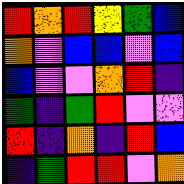[["red", "orange", "red", "yellow", "green", "blue"], ["orange", "violet", "blue", "blue", "violet", "blue"], ["blue", "violet", "violet", "orange", "red", "indigo"], ["green", "indigo", "green", "red", "violet", "violet"], ["red", "indigo", "orange", "indigo", "red", "blue"], ["indigo", "green", "red", "red", "violet", "orange"]]